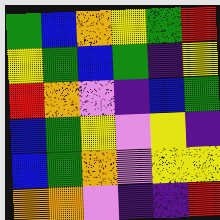[["green", "blue", "orange", "yellow", "green", "red"], ["yellow", "green", "blue", "green", "indigo", "yellow"], ["red", "orange", "violet", "indigo", "blue", "green"], ["blue", "green", "yellow", "violet", "yellow", "indigo"], ["blue", "green", "orange", "violet", "yellow", "yellow"], ["orange", "orange", "violet", "indigo", "indigo", "red"]]